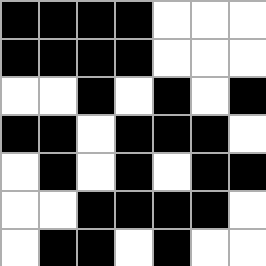[["black", "black", "black", "black", "white", "white", "white"], ["black", "black", "black", "black", "white", "white", "white"], ["white", "white", "black", "white", "black", "white", "black"], ["black", "black", "white", "black", "black", "black", "white"], ["white", "black", "white", "black", "white", "black", "black"], ["white", "white", "black", "black", "black", "black", "white"], ["white", "black", "black", "white", "black", "white", "white"]]